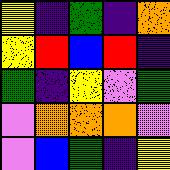[["yellow", "indigo", "green", "indigo", "orange"], ["yellow", "red", "blue", "red", "indigo"], ["green", "indigo", "yellow", "violet", "green"], ["violet", "orange", "orange", "orange", "violet"], ["violet", "blue", "green", "indigo", "yellow"]]